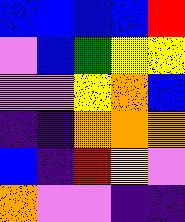[["blue", "blue", "blue", "blue", "red"], ["violet", "blue", "green", "yellow", "yellow"], ["violet", "violet", "yellow", "orange", "blue"], ["indigo", "indigo", "orange", "orange", "orange"], ["blue", "indigo", "red", "yellow", "violet"], ["orange", "violet", "violet", "indigo", "indigo"]]